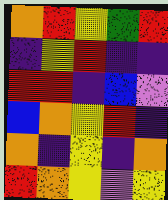[["orange", "red", "yellow", "green", "red"], ["indigo", "yellow", "red", "indigo", "indigo"], ["red", "red", "indigo", "blue", "violet"], ["blue", "orange", "yellow", "red", "indigo"], ["orange", "indigo", "yellow", "indigo", "orange"], ["red", "orange", "yellow", "violet", "yellow"]]